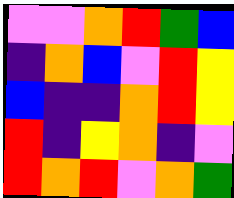[["violet", "violet", "orange", "red", "green", "blue"], ["indigo", "orange", "blue", "violet", "red", "yellow"], ["blue", "indigo", "indigo", "orange", "red", "yellow"], ["red", "indigo", "yellow", "orange", "indigo", "violet"], ["red", "orange", "red", "violet", "orange", "green"]]